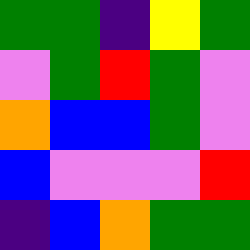[["green", "green", "indigo", "yellow", "green"], ["violet", "green", "red", "green", "violet"], ["orange", "blue", "blue", "green", "violet"], ["blue", "violet", "violet", "violet", "red"], ["indigo", "blue", "orange", "green", "green"]]